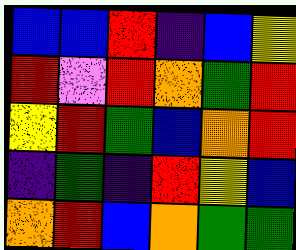[["blue", "blue", "red", "indigo", "blue", "yellow"], ["red", "violet", "red", "orange", "green", "red"], ["yellow", "red", "green", "blue", "orange", "red"], ["indigo", "green", "indigo", "red", "yellow", "blue"], ["orange", "red", "blue", "orange", "green", "green"]]